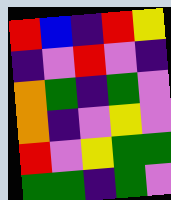[["red", "blue", "indigo", "red", "yellow"], ["indigo", "violet", "red", "violet", "indigo"], ["orange", "green", "indigo", "green", "violet"], ["orange", "indigo", "violet", "yellow", "violet"], ["red", "violet", "yellow", "green", "green"], ["green", "green", "indigo", "green", "violet"]]